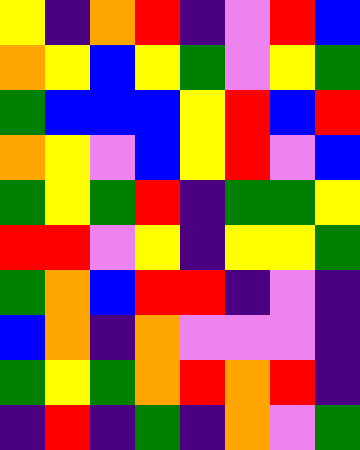[["yellow", "indigo", "orange", "red", "indigo", "violet", "red", "blue"], ["orange", "yellow", "blue", "yellow", "green", "violet", "yellow", "green"], ["green", "blue", "blue", "blue", "yellow", "red", "blue", "red"], ["orange", "yellow", "violet", "blue", "yellow", "red", "violet", "blue"], ["green", "yellow", "green", "red", "indigo", "green", "green", "yellow"], ["red", "red", "violet", "yellow", "indigo", "yellow", "yellow", "green"], ["green", "orange", "blue", "red", "red", "indigo", "violet", "indigo"], ["blue", "orange", "indigo", "orange", "violet", "violet", "violet", "indigo"], ["green", "yellow", "green", "orange", "red", "orange", "red", "indigo"], ["indigo", "red", "indigo", "green", "indigo", "orange", "violet", "green"]]